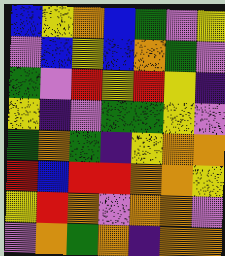[["blue", "yellow", "orange", "blue", "green", "violet", "yellow"], ["violet", "blue", "yellow", "blue", "orange", "green", "violet"], ["green", "violet", "red", "yellow", "red", "yellow", "indigo"], ["yellow", "indigo", "violet", "green", "green", "yellow", "violet"], ["green", "orange", "green", "indigo", "yellow", "orange", "orange"], ["red", "blue", "red", "red", "orange", "orange", "yellow"], ["yellow", "red", "orange", "violet", "orange", "orange", "violet"], ["violet", "orange", "green", "orange", "indigo", "orange", "orange"]]